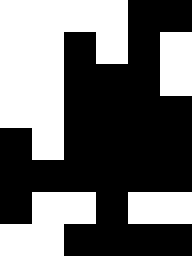[["white", "white", "white", "white", "black", "black"], ["white", "white", "black", "white", "black", "white"], ["white", "white", "black", "black", "black", "white"], ["white", "white", "black", "black", "black", "black"], ["black", "white", "black", "black", "black", "black"], ["black", "black", "black", "black", "black", "black"], ["black", "white", "white", "black", "white", "white"], ["white", "white", "black", "black", "black", "black"]]